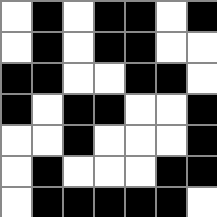[["white", "black", "white", "black", "black", "white", "black"], ["white", "black", "white", "black", "black", "white", "white"], ["black", "black", "white", "white", "black", "black", "white"], ["black", "white", "black", "black", "white", "white", "black"], ["white", "white", "black", "white", "white", "white", "black"], ["white", "black", "white", "white", "white", "black", "black"], ["white", "black", "black", "black", "black", "black", "white"]]